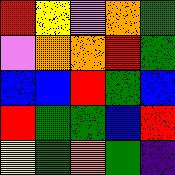[["red", "yellow", "violet", "orange", "green"], ["violet", "orange", "orange", "red", "green"], ["blue", "blue", "red", "green", "blue"], ["red", "green", "green", "blue", "red"], ["yellow", "green", "orange", "green", "indigo"]]